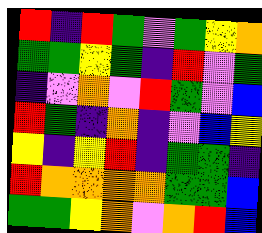[["red", "indigo", "red", "green", "violet", "green", "yellow", "orange"], ["green", "green", "yellow", "green", "indigo", "red", "violet", "green"], ["indigo", "violet", "orange", "violet", "red", "green", "violet", "blue"], ["red", "green", "indigo", "orange", "indigo", "violet", "blue", "yellow"], ["yellow", "indigo", "yellow", "red", "indigo", "green", "green", "indigo"], ["red", "orange", "orange", "orange", "orange", "green", "green", "blue"], ["green", "green", "yellow", "orange", "violet", "orange", "red", "blue"]]